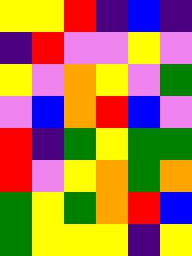[["yellow", "yellow", "red", "indigo", "blue", "indigo"], ["indigo", "red", "violet", "violet", "yellow", "violet"], ["yellow", "violet", "orange", "yellow", "violet", "green"], ["violet", "blue", "orange", "red", "blue", "violet"], ["red", "indigo", "green", "yellow", "green", "green"], ["red", "violet", "yellow", "orange", "green", "orange"], ["green", "yellow", "green", "orange", "red", "blue"], ["green", "yellow", "yellow", "yellow", "indigo", "yellow"]]